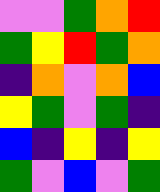[["violet", "violet", "green", "orange", "red"], ["green", "yellow", "red", "green", "orange"], ["indigo", "orange", "violet", "orange", "blue"], ["yellow", "green", "violet", "green", "indigo"], ["blue", "indigo", "yellow", "indigo", "yellow"], ["green", "violet", "blue", "violet", "green"]]